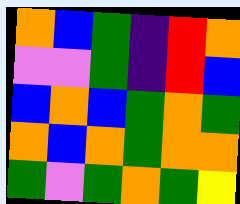[["orange", "blue", "green", "indigo", "red", "orange"], ["violet", "violet", "green", "indigo", "red", "blue"], ["blue", "orange", "blue", "green", "orange", "green"], ["orange", "blue", "orange", "green", "orange", "orange"], ["green", "violet", "green", "orange", "green", "yellow"]]